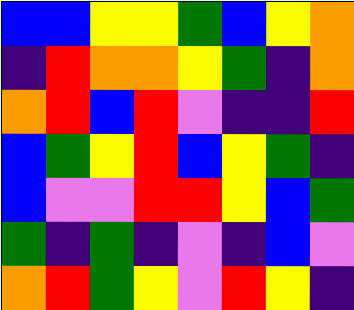[["blue", "blue", "yellow", "yellow", "green", "blue", "yellow", "orange"], ["indigo", "red", "orange", "orange", "yellow", "green", "indigo", "orange"], ["orange", "red", "blue", "red", "violet", "indigo", "indigo", "red"], ["blue", "green", "yellow", "red", "blue", "yellow", "green", "indigo"], ["blue", "violet", "violet", "red", "red", "yellow", "blue", "green"], ["green", "indigo", "green", "indigo", "violet", "indigo", "blue", "violet"], ["orange", "red", "green", "yellow", "violet", "red", "yellow", "indigo"]]